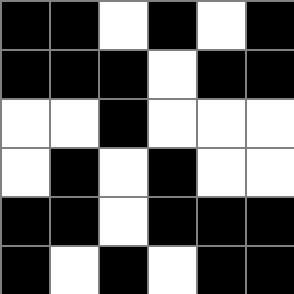[["black", "black", "white", "black", "white", "black"], ["black", "black", "black", "white", "black", "black"], ["white", "white", "black", "white", "white", "white"], ["white", "black", "white", "black", "white", "white"], ["black", "black", "white", "black", "black", "black"], ["black", "white", "black", "white", "black", "black"]]